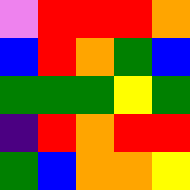[["violet", "red", "red", "red", "orange"], ["blue", "red", "orange", "green", "blue"], ["green", "green", "green", "yellow", "green"], ["indigo", "red", "orange", "red", "red"], ["green", "blue", "orange", "orange", "yellow"]]